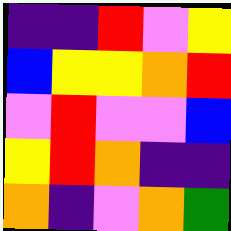[["indigo", "indigo", "red", "violet", "yellow"], ["blue", "yellow", "yellow", "orange", "red"], ["violet", "red", "violet", "violet", "blue"], ["yellow", "red", "orange", "indigo", "indigo"], ["orange", "indigo", "violet", "orange", "green"]]